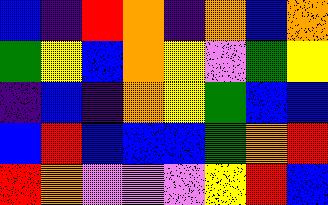[["blue", "indigo", "red", "orange", "indigo", "orange", "blue", "orange"], ["green", "yellow", "blue", "orange", "yellow", "violet", "green", "yellow"], ["indigo", "blue", "indigo", "orange", "yellow", "green", "blue", "blue"], ["blue", "red", "blue", "blue", "blue", "green", "orange", "red"], ["red", "orange", "violet", "violet", "violet", "yellow", "red", "blue"]]